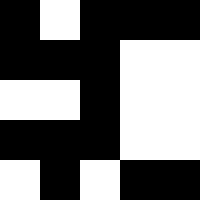[["black", "white", "black", "black", "black"], ["black", "black", "black", "white", "white"], ["white", "white", "black", "white", "white"], ["black", "black", "black", "white", "white"], ["white", "black", "white", "black", "black"]]